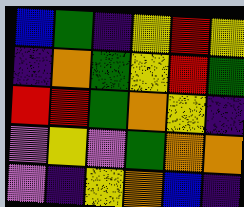[["blue", "green", "indigo", "yellow", "red", "yellow"], ["indigo", "orange", "green", "yellow", "red", "green"], ["red", "red", "green", "orange", "yellow", "indigo"], ["violet", "yellow", "violet", "green", "orange", "orange"], ["violet", "indigo", "yellow", "orange", "blue", "indigo"]]